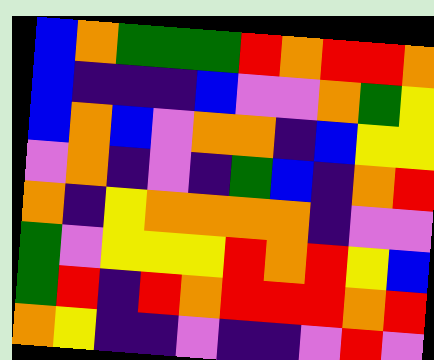[["blue", "orange", "green", "green", "green", "red", "orange", "red", "red", "orange"], ["blue", "indigo", "indigo", "indigo", "blue", "violet", "violet", "orange", "green", "yellow"], ["blue", "orange", "blue", "violet", "orange", "orange", "indigo", "blue", "yellow", "yellow"], ["violet", "orange", "indigo", "violet", "indigo", "green", "blue", "indigo", "orange", "red"], ["orange", "indigo", "yellow", "orange", "orange", "orange", "orange", "indigo", "violet", "violet"], ["green", "violet", "yellow", "yellow", "yellow", "red", "orange", "red", "yellow", "blue"], ["green", "red", "indigo", "red", "orange", "red", "red", "red", "orange", "red"], ["orange", "yellow", "indigo", "indigo", "violet", "indigo", "indigo", "violet", "red", "violet"]]